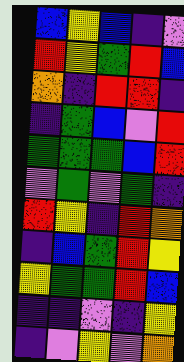[["blue", "yellow", "blue", "indigo", "violet"], ["red", "yellow", "green", "red", "blue"], ["orange", "indigo", "red", "red", "indigo"], ["indigo", "green", "blue", "violet", "red"], ["green", "green", "green", "blue", "red"], ["violet", "green", "violet", "green", "indigo"], ["red", "yellow", "indigo", "red", "orange"], ["indigo", "blue", "green", "red", "yellow"], ["yellow", "green", "green", "red", "blue"], ["indigo", "indigo", "violet", "indigo", "yellow"], ["indigo", "violet", "yellow", "violet", "orange"]]